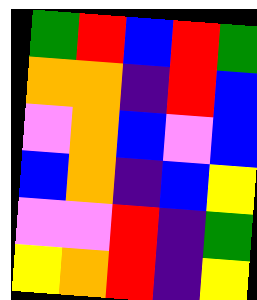[["green", "red", "blue", "red", "green"], ["orange", "orange", "indigo", "red", "blue"], ["violet", "orange", "blue", "violet", "blue"], ["blue", "orange", "indigo", "blue", "yellow"], ["violet", "violet", "red", "indigo", "green"], ["yellow", "orange", "red", "indigo", "yellow"]]